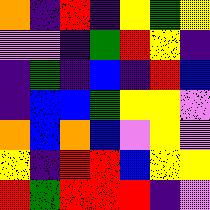[["orange", "indigo", "red", "indigo", "yellow", "green", "yellow"], ["violet", "violet", "indigo", "green", "red", "yellow", "indigo"], ["indigo", "green", "indigo", "blue", "indigo", "red", "blue"], ["indigo", "blue", "blue", "green", "yellow", "yellow", "violet"], ["orange", "blue", "orange", "blue", "violet", "yellow", "violet"], ["yellow", "indigo", "red", "red", "blue", "yellow", "yellow"], ["red", "green", "red", "red", "red", "indigo", "violet"]]